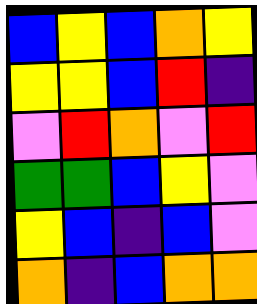[["blue", "yellow", "blue", "orange", "yellow"], ["yellow", "yellow", "blue", "red", "indigo"], ["violet", "red", "orange", "violet", "red"], ["green", "green", "blue", "yellow", "violet"], ["yellow", "blue", "indigo", "blue", "violet"], ["orange", "indigo", "blue", "orange", "orange"]]